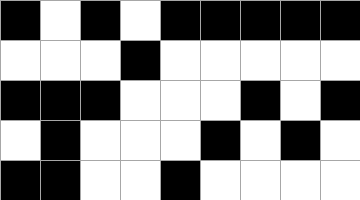[["black", "white", "black", "white", "black", "black", "black", "black", "black"], ["white", "white", "white", "black", "white", "white", "white", "white", "white"], ["black", "black", "black", "white", "white", "white", "black", "white", "black"], ["white", "black", "white", "white", "white", "black", "white", "black", "white"], ["black", "black", "white", "white", "black", "white", "white", "white", "white"]]